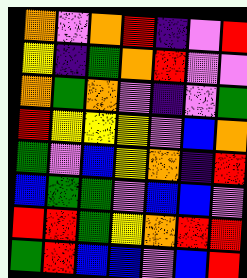[["orange", "violet", "orange", "red", "indigo", "violet", "red"], ["yellow", "indigo", "green", "orange", "red", "violet", "violet"], ["orange", "green", "orange", "violet", "indigo", "violet", "green"], ["red", "yellow", "yellow", "yellow", "violet", "blue", "orange"], ["green", "violet", "blue", "yellow", "orange", "indigo", "red"], ["blue", "green", "green", "violet", "blue", "blue", "violet"], ["red", "red", "green", "yellow", "orange", "red", "red"], ["green", "red", "blue", "blue", "violet", "blue", "red"]]